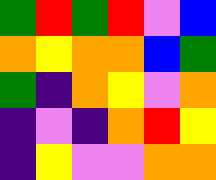[["green", "red", "green", "red", "violet", "blue"], ["orange", "yellow", "orange", "orange", "blue", "green"], ["green", "indigo", "orange", "yellow", "violet", "orange"], ["indigo", "violet", "indigo", "orange", "red", "yellow"], ["indigo", "yellow", "violet", "violet", "orange", "orange"]]